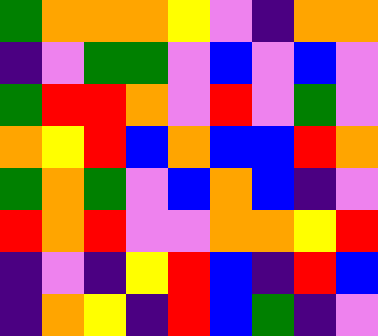[["green", "orange", "orange", "orange", "yellow", "violet", "indigo", "orange", "orange"], ["indigo", "violet", "green", "green", "violet", "blue", "violet", "blue", "violet"], ["green", "red", "red", "orange", "violet", "red", "violet", "green", "violet"], ["orange", "yellow", "red", "blue", "orange", "blue", "blue", "red", "orange"], ["green", "orange", "green", "violet", "blue", "orange", "blue", "indigo", "violet"], ["red", "orange", "red", "violet", "violet", "orange", "orange", "yellow", "red"], ["indigo", "violet", "indigo", "yellow", "red", "blue", "indigo", "red", "blue"], ["indigo", "orange", "yellow", "indigo", "red", "blue", "green", "indigo", "violet"]]